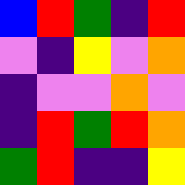[["blue", "red", "green", "indigo", "red"], ["violet", "indigo", "yellow", "violet", "orange"], ["indigo", "violet", "violet", "orange", "violet"], ["indigo", "red", "green", "red", "orange"], ["green", "red", "indigo", "indigo", "yellow"]]